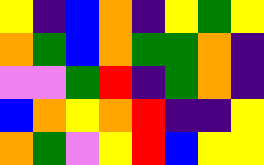[["yellow", "indigo", "blue", "orange", "indigo", "yellow", "green", "yellow"], ["orange", "green", "blue", "orange", "green", "green", "orange", "indigo"], ["violet", "violet", "green", "red", "indigo", "green", "orange", "indigo"], ["blue", "orange", "yellow", "orange", "red", "indigo", "indigo", "yellow"], ["orange", "green", "violet", "yellow", "red", "blue", "yellow", "yellow"]]